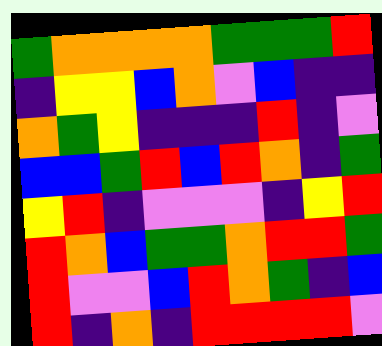[["green", "orange", "orange", "orange", "orange", "green", "green", "green", "red"], ["indigo", "yellow", "yellow", "blue", "orange", "violet", "blue", "indigo", "indigo"], ["orange", "green", "yellow", "indigo", "indigo", "indigo", "red", "indigo", "violet"], ["blue", "blue", "green", "red", "blue", "red", "orange", "indigo", "green"], ["yellow", "red", "indigo", "violet", "violet", "violet", "indigo", "yellow", "red"], ["red", "orange", "blue", "green", "green", "orange", "red", "red", "green"], ["red", "violet", "violet", "blue", "red", "orange", "green", "indigo", "blue"], ["red", "indigo", "orange", "indigo", "red", "red", "red", "red", "violet"]]